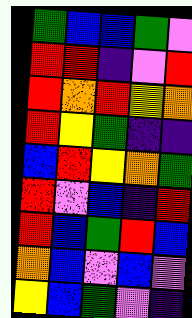[["green", "blue", "blue", "green", "violet"], ["red", "red", "indigo", "violet", "red"], ["red", "orange", "red", "yellow", "orange"], ["red", "yellow", "green", "indigo", "indigo"], ["blue", "red", "yellow", "orange", "green"], ["red", "violet", "blue", "indigo", "red"], ["red", "blue", "green", "red", "blue"], ["orange", "blue", "violet", "blue", "violet"], ["yellow", "blue", "green", "violet", "indigo"]]